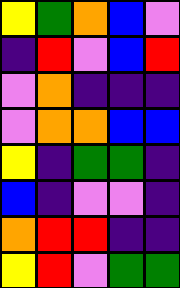[["yellow", "green", "orange", "blue", "violet"], ["indigo", "red", "violet", "blue", "red"], ["violet", "orange", "indigo", "indigo", "indigo"], ["violet", "orange", "orange", "blue", "blue"], ["yellow", "indigo", "green", "green", "indigo"], ["blue", "indigo", "violet", "violet", "indigo"], ["orange", "red", "red", "indigo", "indigo"], ["yellow", "red", "violet", "green", "green"]]